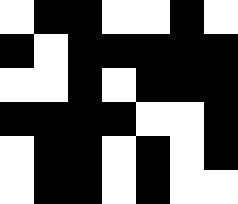[["white", "black", "black", "white", "white", "black", "white"], ["black", "white", "black", "black", "black", "black", "black"], ["white", "white", "black", "white", "black", "black", "black"], ["black", "black", "black", "black", "white", "white", "black"], ["white", "black", "black", "white", "black", "white", "black"], ["white", "black", "black", "white", "black", "white", "white"]]